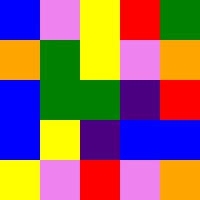[["blue", "violet", "yellow", "red", "green"], ["orange", "green", "yellow", "violet", "orange"], ["blue", "green", "green", "indigo", "red"], ["blue", "yellow", "indigo", "blue", "blue"], ["yellow", "violet", "red", "violet", "orange"]]